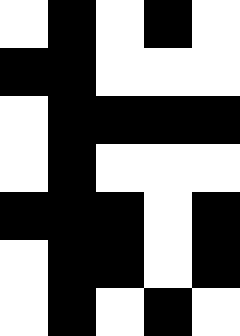[["white", "black", "white", "black", "white"], ["black", "black", "white", "white", "white"], ["white", "black", "black", "black", "black"], ["white", "black", "white", "white", "white"], ["black", "black", "black", "white", "black"], ["white", "black", "black", "white", "black"], ["white", "black", "white", "black", "white"]]